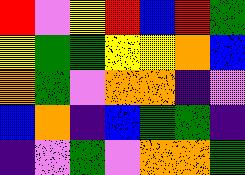[["red", "violet", "yellow", "red", "blue", "red", "green"], ["yellow", "green", "green", "yellow", "yellow", "orange", "blue"], ["orange", "green", "violet", "orange", "orange", "indigo", "violet"], ["blue", "orange", "indigo", "blue", "green", "green", "indigo"], ["indigo", "violet", "green", "violet", "orange", "orange", "green"]]